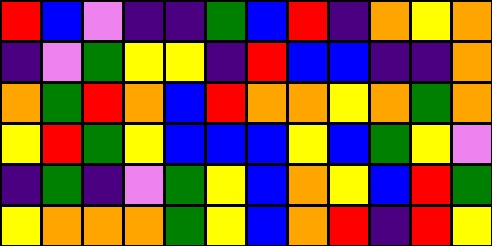[["red", "blue", "violet", "indigo", "indigo", "green", "blue", "red", "indigo", "orange", "yellow", "orange"], ["indigo", "violet", "green", "yellow", "yellow", "indigo", "red", "blue", "blue", "indigo", "indigo", "orange"], ["orange", "green", "red", "orange", "blue", "red", "orange", "orange", "yellow", "orange", "green", "orange"], ["yellow", "red", "green", "yellow", "blue", "blue", "blue", "yellow", "blue", "green", "yellow", "violet"], ["indigo", "green", "indigo", "violet", "green", "yellow", "blue", "orange", "yellow", "blue", "red", "green"], ["yellow", "orange", "orange", "orange", "green", "yellow", "blue", "orange", "red", "indigo", "red", "yellow"]]